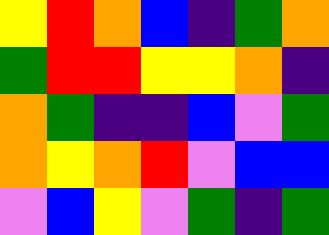[["yellow", "red", "orange", "blue", "indigo", "green", "orange"], ["green", "red", "red", "yellow", "yellow", "orange", "indigo"], ["orange", "green", "indigo", "indigo", "blue", "violet", "green"], ["orange", "yellow", "orange", "red", "violet", "blue", "blue"], ["violet", "blue", "yellow", "violet", "green", "indigo", "green"]]